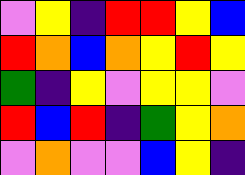[["violet", "yellow", "indigo", "red", "red", "yellow", "blue"], ["red", "orange", "blue", "orange", "yellow", "red", "yellow"], ["green", "indigo", "yellow", "violet", "yellow", "yellow", "violet"], ["red", "blue", "red", "indigo", "green", "yellow", "orange"], ["violet", "orange", "violet", "violet", "blue", "yellow", "indigo"]]